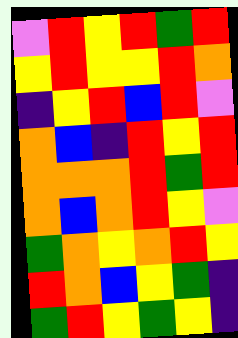[["violet", "red", "yellow", "red", "green", "red"], ["yellow", "red", "yellow", "yellow", "red", "orange"], ["indigo", "yellow", "red", "blue", "red", "violet"], ["orange", "blue", "indigo", "red", "yellow", "red"], ["orange", "orange", "orange", "red", "green", "red"], ["orange", "blue", "orange", "red", "yellow", "violet"], ["green", "orange", "yellow", "orange", "red", "yellow"], ["red", "orange", "blue", "yellow", "green", "indigo"], ["green", "red", "yellow", "green", "yellow", "indigo"]]